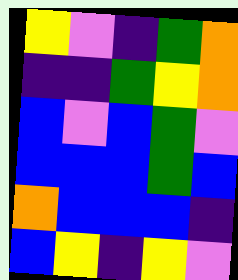[["yellow", "violet", "indigo", "green", "orange"], ["indigo", "indigo", "green", "yellow", "orange"], ["blue", "violet", "blue", "green", "violet"], ["blue", "blue", "blue", "green", "blue"], ["orange", "blue", "blue", "blue", "indigo"], ["blue", "yellow", "indigo", "yellow", "violet"]]